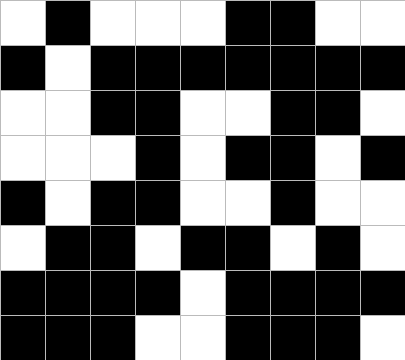[["white", "black", "white", "white", "white", "black", "black", "white", "white"], ["black", "white", "black", "black", "black", "black", "black", "black", "black"], ["white", "white", "black", "black", "white", "white", "black", "black", "white"], ["white", "white", "white", "black", "white", "black", "black", "white", "black"], ["black", "white", "black", "black", "white", "white", "black", "white", "white"], ["white", "black", "black", "white", "black", "black", "white", "black", "white"], ["black", "black", "black", "black", "white", "black", "black", "black", "black"], ["black", "black", "black", "white", "white", "black", "black", "black", "white"]]